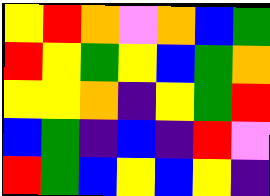[["yellow", "red", "orange", "violet", "orange", "blue", "green"], ["red", "yellow", "green", "yellow", "blue", "green", "orange"], ["yellow", "yellow", "orange", "indigo", "yellow", "green", "red"], ["blue", "green", "indigo", "blue", "indigo", "red", "violet"], ["red", "green", "blue", "yellow", "blue", "yellow", "indigo"]]